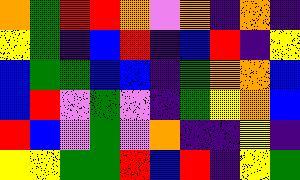[["orange", "green", "red", "red", "orange", "violet", "orange", "indigo", "orange", "indigo"], ["yellow", "green", "indigo", "blue", "red", "indigo", "blue", "red", "indigo", "yellow"], ["blue", "green", "green", "blue", "blue", "indigo", "green", "orange", "orange", "blue"], ["blue", "red", "violet", "green", "violet", "indigo", "green", "yellow", "orange", "blue"], ["red", "blue", "violet", "green", "violet", "orange", "indigo", "indigo", "yellow", "indigo"], ["yellow", "yellow", "green", "green", "red", "blue", "red", "indigo", "yellow", "green"]]